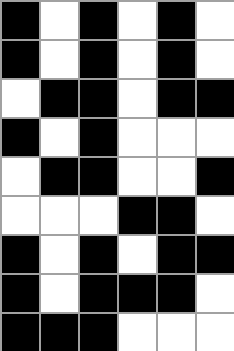[["black", "white", "black", "white", "black", "white"], ["black", "white", "black", "white", "black", "white"], ["white", "black", "black", "white", "black", "black"], ["black", "white", "black", "white", "white", "white"], ["white", "black", "black", "white", "white", "black"], ["white", "white", "white", "black", "black", "white"], ["black", "white", "black", "white", "black", "black"], ["black", "white", "black", "black", "black", "white"], ["black", "black", "black", "white", "white", "white"]]